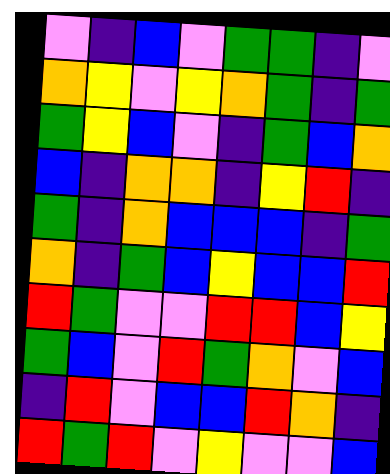[["violet", "indigo", "blue", "violet", "green", "green", "indigo", "violet"], ["orange", "yellow", "violet", "yellow", "orange", "green", "indigo", "green"], ["green", "yellow", "blue", "violet", "indigo", "green", "blue", "orange"], ["blue", "indigo", "orange", "orange", "indigo", "yellow", "red", "indigo"], ["green", "indigo", "orange", "blue", "blue", "blue", "indigo", "green"], ["orange", "indigo", "green", "blue", "yellow", "blue", "blue", "red"], ["red", "green", "violet", "violet", "red", "red", "blue", "yellow"], ["green", "blue", "violet", "red", "green", "orange", "violet", "blue"], ["indigo", "red", "violet", "blue", "blue", "red", "orange", "indigo"], ["red", "green", "red", "violet", "yellow", "violet", "violet", "blue"]]